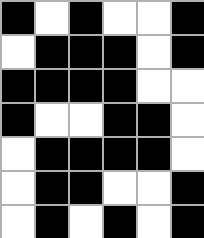[["black", "white", "black", "white", "white", "black"], ["white", "black", "black", "black", "white", "black"], ["black", "black", "black", "black", "white", "white"], ["black", "white", "white", "black", "black", "white"], ["white", "black", "black", "black", "black", "white"], ["white", "black", "black", "white", "white", "black"], ["white", "black", "white", "black", "white", "black"]]